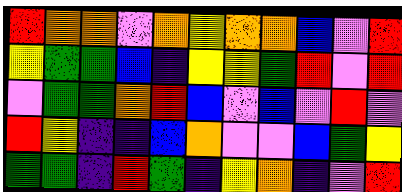[["red", "orange", "orange", "violet", "orange", "yellow", "orange", "orange", "blue", "violet", "red"], ["yellow", "green", "green", "blue", "indigo", "yellow", "yellow", "green", "red", "violet", "red"], ["violet", "green", "green", "orange", "red", "blue", "violet", "blue", "violet", "red", "violet"], ["red", "yellow", "indigo", "indigo", "blue", "orange", "violet", "violet", "blue", "green", "yellow"], ["green", "green", "indigo", "red", "green", "indigo", "yellow", "orange", "indigo", "violet", "red"]]